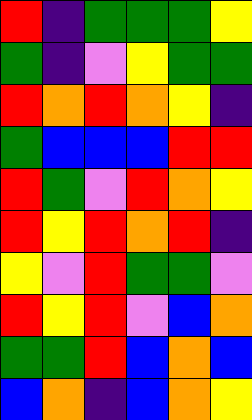[["red", "indigo", "green", "green", "green", "yellow"], ["green", "indigo", "violet", "yellow", "green", "green"], ["red", "orange", "red", "orange", "yellow", "indigo"], ["green", "blue", "blue", "blue", "red", "red"], ["red", "green", "violet", "red", "orange", "yellow"], ["red", "yellow", "red", "orange", "red", "indigo"], ["yellow", "violet", "red", "green", "green", "violet"], ["red", "yellow", "red", "violet", "blue", "orange"], ["green", "green", "red", "blue", "orange", "blue"], ["blue", "orange", "indigo", "blue", "orange", "yellow"]]